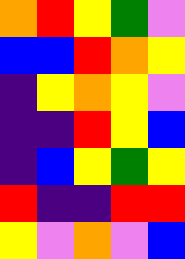[["orange", "red", "yellow", "green", "violet"], ["blue", "blue", "red", "orange", "yellow"], ["indigo", "yellow", "orange", "yellow", "violet"], ["indigo", "indigo", "red", "yellow", "blue"], ["indigo", "blue", "yellow", "green", "yellow"], ["red", "indigo", "indigo", "red", "red"], ["yellow", "violet", "orange", "violet", "blue"]]